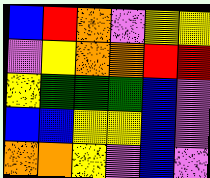[["blue", "red", "orange", "violet", "yellow", "yellow"], ["violet", "yellow", "orange", "orange", "red", "red"], ["yellow", "green", "green", "green", "blue", "violet"], ["blue", "blue", "yellow", "yellow", "blue", "violet"], ["orange", "orange", "yellow", "violet", "blue", "violet"]]